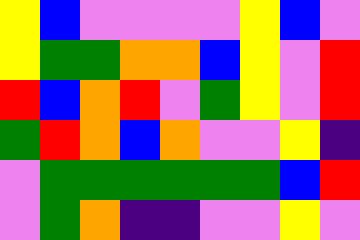[["yellow", "blue", "violet", "violet", "violet", "violet", "yellow", "blue", "violet"], ["yellow", "green", "green", "orange", "orange", "blue", "yellow", "violet", "red"], ["red", "blue", "orange", "red", "violet", "green", "yellow", "violet", "red"], ["green", "red", "orange", "blue", "orange", "violet", "violet", "yellow", "indigo"], ["violet", "green", "green", "green", "green", "green", "green", "blue", "red"], ["violet", "green", "orange", "indigo", "indigo", "violet", "violet", "yellow", "violet"]]